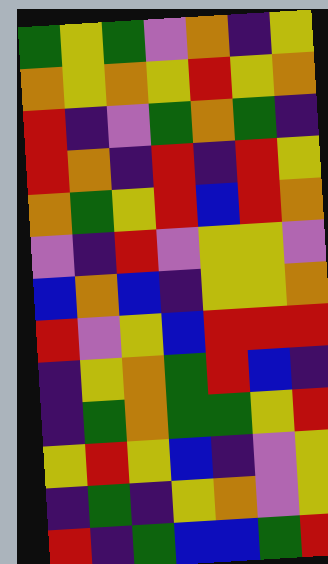[["green", "yellow", "green", "violet", "orange", "indigo", "yellow"], ["orange", "yellow", "orange", "yellow", "red", "yellow", "orange"], ["red", "indigo", "violet", "green", "orange", "green", "indigo"], ["red", "orange", "indigo", "red", "indigo", "red", "yellow"], ["orange", "green", "yellow", "red", "blue", "red", "orange"], ["violet", "indigo", "red", "violet", "yellow", "yellow", "violet"], ["blue", "orange", "blue", "indigo", "yellow", "yellow", "orange"], ["red", "violet", "yellow", "blue", "red", "red", "red"], ["indigo", "yellow", "orange", "green", "red", "blue", "indigo"], ["indigo", "green", "orange", "green", "green", "yellow", "red"], ["yellow", "red", "yellow", "blue", "indigo", "violet", "yellow"], ["indigo", "green", "indigo", "yellow", "orange", "violet", "yellow"], ["red", "indigo", "green", "blue", "blue", "green", "red"]]